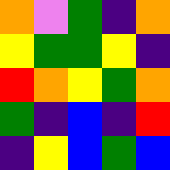[["orange", "violet", "green", "indigo", "orange"], ["yellow", "green", "green", "yellow", "indigo"], ["red", "orange", "yellow", "green", "orange"], ["green", "indigo", "blue", "indigo", "red"], ["indigo", "yellow", "blue", "green", "blue"]]